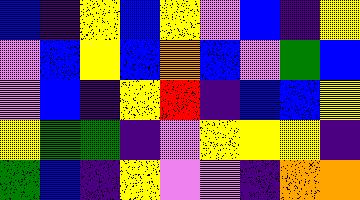[["blue", "indigo", "yellow", "blue", "yellow", "violet", "blue", "indigo", "yellow"], ["violet", "blue", "yellow", "blue", "orange", "blue", "violet", "green", "blue"], ["violet", "blue", "indigo", "yellow", "red", "indigo", "blue", "blue", "yellow"], ["yellow", "green", "green", "indigo", "violet", "yellow", "yellow", "yellow", "indigo"], ["green", "blue", "indigo", "yellow", "violet", "violet", "indigo", "orange", "orange"]]